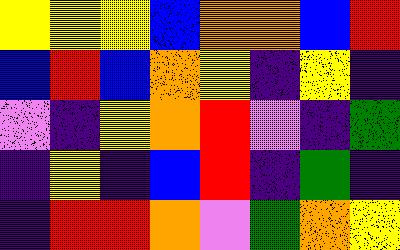[["yellow", "yellow", "yellow", "blue", "orange", "orange", "blue", "red"], ["blue", "red", "blue", "orange", "yellow", "indigo", "yellow", "indigo"], ["violet", "indigo", "yellow", "orange", "red", "violet", "indigo", "green"], ["indigo", "yellow", "indigo", "blue", "red", "indigo", "green", "indigo"], ["indigo", "red", "red", "orange", "violet", "green", "orange", "yellow"]]